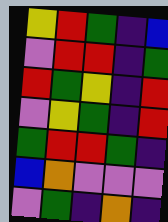[["yellow", "red", "green", "indigo", "blue"], ["violet", "red", "red", "indigo", "green"], ["red", "green", "yellow", "indigo", "red"], ["violet", "yellow", "green", "indigo", "red"], ["green", "red", "red", "green", "indigo"], ["blue", "orange", "violet", "violet", "violet"], ["violet", "green", "indigo", "orange", "indigo"]]